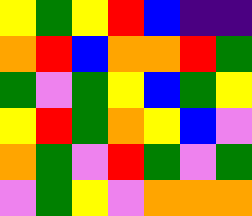[["yellow", "green", "yellow", "red", "blue", "indigo", "indigo"], ["orange", "red", "blue", "orange", "orange", "red", "green"], ["green", "violet", "green", "yellow", "blue", "green", "yellow"], ["yellow", "red", "green", "orange", "yellow", "blue", "violet"], ["orange", "green", "violet", "red", "green", "violet", "green"], ["violet", "green", "yellow", "violet", "orange", "orange", "orange"]]